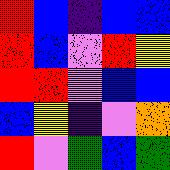[["red", "blue", "indigo", "blue", "blue"], ["red", "blue", "violet", "red", "yellow"], ["red", "red", "violet", "blue", "blue"], ["blue", "yellow", "indigo", "violet", "orange"], ["red", "violet", "green", "blue", "green"]]